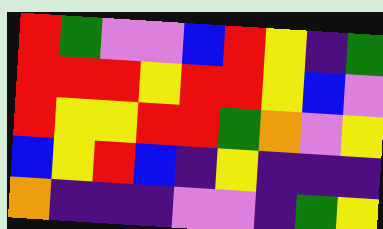[["red", "green", "violet", "violet", "blue", "red", "yellow", "indigo", "green"], ["red", "red", "red", "yellow", "red", "red", "yellow", "blue", "violet"], ["red", "yellow", "yellow", "red", "red", "green", "orange", "violet", "yellow"], ["blue", "yellow", "red", "blue", "indigo", "yellow", "indigo", "indigo", "indigo"], ["orange", "indigo", "indigo", "indigo", "violet", "violet", "indigo", "green", "yellow"]]